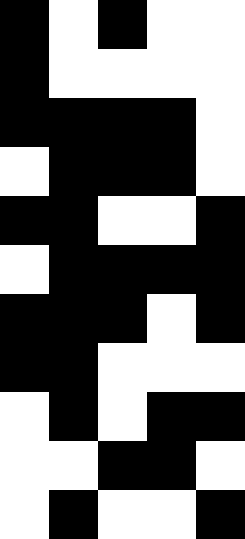[["black", "white", "black", "white", "white"], ["black", "white", "white", "white", "white"], ["black", "black", "black", "black", "white"], ["white", "black", "black", "black", "white"], ["black", "black", "white", "white", "black"], ["white", "black", "black", "black", "black"], ["black", "black", "black", "white", "black"], ["black", "black", "white", "white", "white"], ["white", "black", "white", "black", "black"], ["white", "white", "black", "black", "white"], ["white", "black", "white", "white", "black"]]